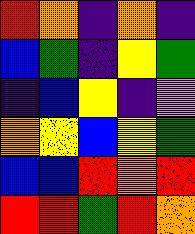[["red", "orange", "indigo", "orange", "indigo"], ["blue", "green", "indigo", "yellow", "green"], ["indigo", "blue", "yellow", "indigo", "violet"], ["orange", "yellow", "blue", "yellow", "green"], ["blue", "blue", "red", "orange", "red"], ["red", "red", "green", "red", "orange"]]